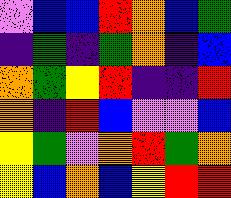[["violet", "blue", "blue", "red", "orange", "blue", "green"], ["indigo", "green", "indigo", "green", "orange", "indigo", "blue"], ["orange", "green", "yellow", "red", "indigo", "indigo", "red"], ["orange", "indigo", "red", "blue", "violet", "violet", "blue"], ["yellow", "green", "violet", "orange", "red", "green", "orange"], ["yellow", "blue", "orange", "blue", "yellow", "red", "red"]]